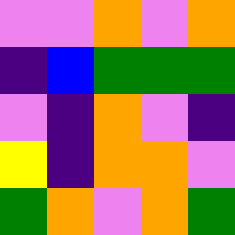[["violet", "violet", "orange", "violet", "orange"], ["indigo", "blue", "green", "green", "green"], ["violet", "indigo", "orange", "violet", "indigo"], ["yellow", "indigo", "orange", "orange", "violet"], ["green", "orange", "violet", "orange", "green"]]